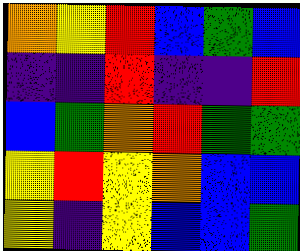[["orange", "yellow", "red", "blue", "green", "blue"], ["indigo", "indigo", "red", "indigo", "indigo", "red"], ["blue", "green", "orange", "red", "green", "green"], ["yellow", "red", "yellow", "orange", "blue", "blue"], ["yellow", "indigo", "yellow", "blue", "blue", "green"]]